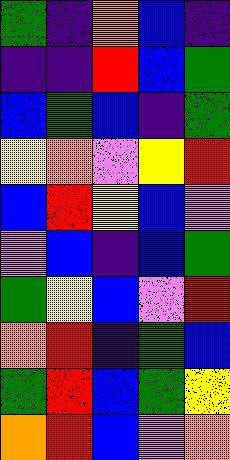[["green", "indigo", "orange", "blue", "indigo"], ["indigo", "indigo", "red", "blue", "green"], ["blue", "green", "blue", "indigo", "green"], ["yellow", "orange", "violet", "yellow", "red"], ["blue", "red", "yellow", "blue", "violet"], ["violet", "blue", "indigo", "blue", "green"], ["green", "yellow", "blue", "violet", "red"], ["orange", "red", "indigo", "green", "blue"], ["green", "red", "blue", "green", "yellow"], ["orange", "red", "blue", "violet", "orange"]]